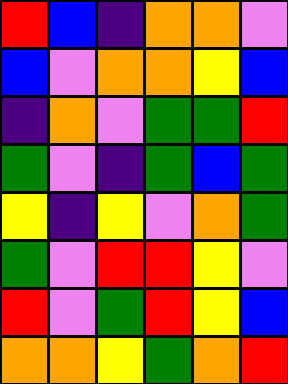[["red", "blue", "indigo", "orange", "orange", "violet"], ["blue", "violet", "orange", "orange", "yellow", "blue"], ["indigo", "orange", "violet", "green", "green", "red"], ["green", "violet", "indigo", "green", "blue", "green"], ["yellow", "indigo", "yellow", "violet", "orange", "green"], ["green", "violet", "red", "red", "yellow", "violet"], ["red", "violet", "green", "red", "yellow", "blue"], ["orange", "orange", "yellow", "green", "orange", "red"]]